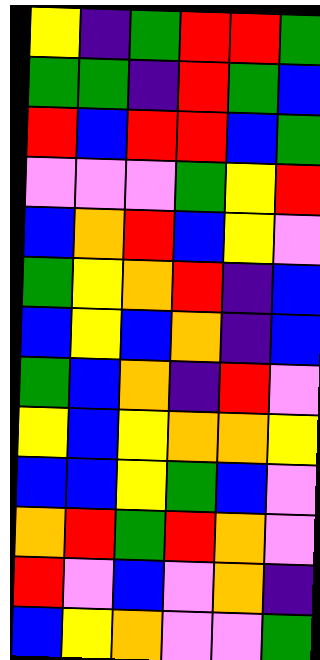[["yellow", "indigo", "green", "red", "red", "green"], ["green", "green", "indigo", "red", "green", "blue"], ["red", "blue", "red", "red", "blue", "green"], ["violet", "violet", "violet", "green", "yellow", "red"], ["blue", "orange", "red", "blue", "yellow", "violet"], ["green", "yellow", "orange", "red", "indigo", "blue"], ["blue", "yellow", "blue", "orange", "indigo", "blue"], ["green", "blue", "orange", "indigo", "red", "violet"], ["yellow", "blue", "yellow", "orange", "orange", "yellow"], ["blue", "blue", "yellow", "green", "blue", "violet"], ["orange", "red", "green", "red", "orange", "violet"], ["red", "violet", "blue", "violet", "orange", "indigo"], ["blue", "yellow", "orange", "violet", "violet", "green"]]